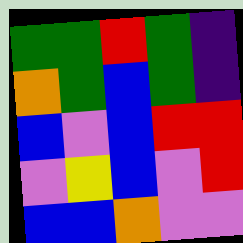[["green", "green", "red", "green", "indigo"], ["orange", "green", "blue", "green", "indigo"], ["blue", "violet", "blue", "red", "red"], ["violet", "yellow", "blue", "violet", "red"], ["blue", "blue", "orange", "violet", "violet"]]